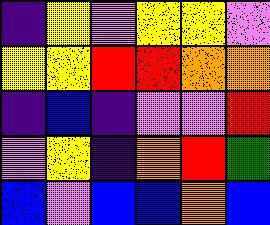[["indigo", "yellow", "violet", "yellow", "yellow", "violet"], ["yellow", "yellow", "red", "red", "orange", "orange"], ["indigo", "blue", "indigo", "violet", "violet", "red"], ["violet", "yellow", "indigo", "orange", "red", "green"], ["blue", "violet", "blue", "blue", "orange", "blue"]]